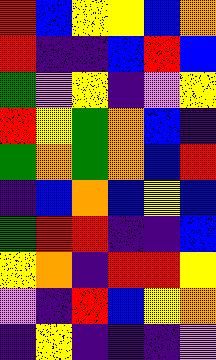[["red", "blue", "yellow", "yellow", "blue", "orange"], ["red", "indigo", "indigo", "blue", "red", "blue"], ["green", "violet", "yellow", "indigo", "violet", "yellow"], ["red", "yellow", "green", "orange", "blue", "indigo"], ["green", "orange", "green", "orange", "blue", "red"], ["indigo", "blue", "orange", "blue", "yellow", "blue"], ["green", "red", "red", "indigo", "indigo", "blue"], ["yellow", "orange", "indigo", "red", "red", "yellow"], ["violet", "indigo", "red", "blue", "yellow", "orange"], ["indigo", "yellow", "indigo", "indigo", "indigo", "violet"]]